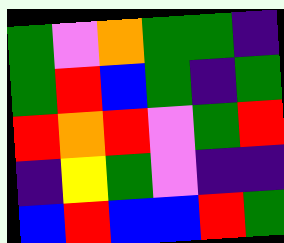[["green", "violet", "orange", "green", "green", "indigo"], ["green", "red", "blue", "green", "indigo", "green"], ["red", "orange", "red", "violet", "green", "red"], ["indigo", "yellow", "green", "violet", "indigo", "indigo"], ["blue", "red", "blue", "blue", "red", "green"]]